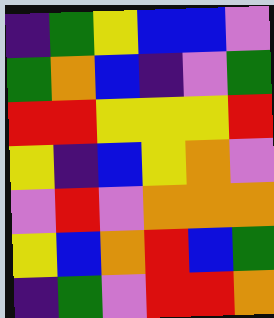[["indigo", "green", "yellow", "blue", "blue", "violet"], ["green", "orange", "blue", "indigo", "violet", "green"], ["red", "red", "yellow", "yellow", "yellow", "red"], ["yellow", "indigo", "blue", "yellow", "orange", "violet"], ["violet", "red", "violet", "orange", "orange", "orange"], ["yellow", "blue", "orange", "red", "blue", "green"], ["indigo", "green", "violet", "red", "red", "orange"]]